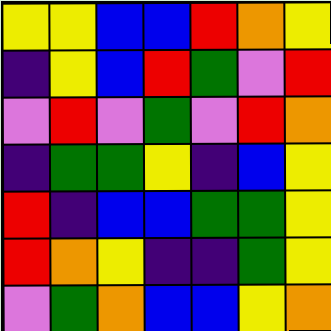[["yellow", "yellow", "blue", "blue", "red", "orange", "yellow"], ["indigo", "yellow", "blue", "red", "green", "violet", "red"], ["violet", "red", "violet", "green", "violet", "red", "orange"], ["indigo", "green", "green", "yellow", "indigo", "blue", "yellow"], ["red", "indigo", "blue", "blue", "green", "green", "yellow"], ["red", "orange", "yellow", "indigo", "indigo", "green", "yellow"], ["violet", "green", "orange", "blue", "blue", "yellow", "orange"]]